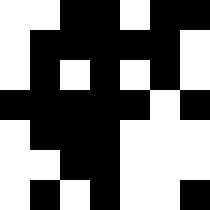[["white", "white", "black", "black", "white", "black", "black"], ["white", "black", "black", "black", "black", "black", "white"], ["white", "black", "white", "black", "white", "black", "white"], ["black", "black", "black", "black", "black", "white", "black"], ["white", "black", "black", "black", "white", "white", "white"], ["white", "white", "black", "black", "white", "white", "white"], ["white", "black", "white", "black", "white", "white", "black"]]